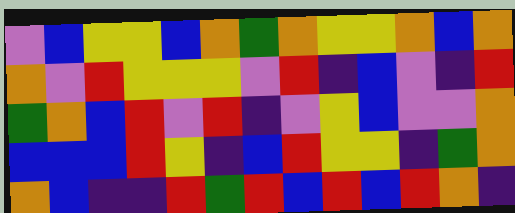[["violet", "blue", "yellow", "yellow", "blue", "orange", "green", "orange", "yellow", "yellow", "orange", "blue", "orange"], ["orange", "violet", "red", "yellow", "yellow", "yellow", "violet", "red", "indigo", "blue", "violet", "indigo", "red"], ["green", "orange", "blue", "red", "violet", "red", "indigo", "violet", "yellow", "blue", "violet", "violet", "orange"], ["blue", "blue", "blue", "red", "yellow", "indigo", "blue", "red", "yellow", "yellow", "indigo", "green", "orange"], ["orange", "blue", "indigo", "indigo", "red", "green", "red", "blue", "red", "blue", "red", "orange", "indigo"]]